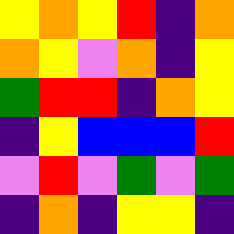[["yellow", "orange", "yellow", "red", "indigo", "orange"], ["orange", "yellow", "violet", "orange", "indigo", "yellow"], ["green", "red", "red", "indigo", "orange", "yellow"], ["indigo", "yellow", "blue", "blue", "blue", "red"], ["violet", "red", "violet", "green", "violet", "green"], ["indigo", "orange", "indigo", "yellow", "yellow", "indigo"]]